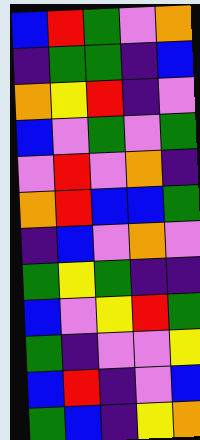[["blue", "red", "green", "violet", "orange"], ["indigo", "green", "green", "indigo", "blue"], ["orange", "yellow", "red", "indigo", "violet"], ["blue", "violet", "green", "violet", "green"], ["violet", "red", "violet", "orange", "indigo"], ["orange", "red", "blue", "blue", "green"], ["indigo", "blue", "violet", "orange", "violet"], ["green", "yellow", "green", "indigo", "indigo"], ["blue", "violet", "yellow", "red", "green"], ["green", "indigo", "violet", "violet", "yellow"], ["blue", "red", "indigo", "violet", "blue"], ["green", "blue", "indigo", "yellow", "orange"]]